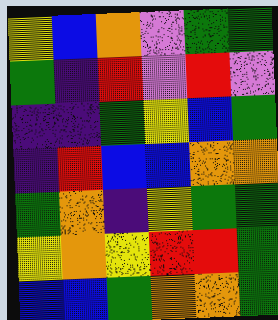[["yellow", "blue", "orange", "violet", "green", "green"], ["green", "indigo", "red", "violet", "red", "violet"], ["indigo", "indigo", "green", "yellow", "blue", "green"], ["indigo", "red", "blue", "blue", "orange", "orange"], ["green", "orange", "indigo", "yellow", "green", "green"], ["yellow", "orange", "yellow", "red", "red", "green"], ["blue", "blue", "green", "orange", "orange", "green"]]